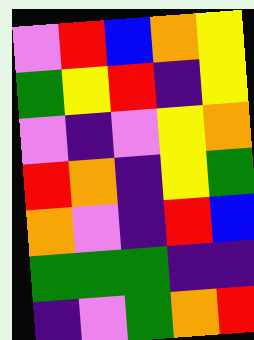[["violet", "red", "blue", "orange", "yellow"], ["green", "yellow", "red", "indigo", "yellow"], ["violet", "indigo", "violet", "yellow", "orange"], ["red", "orange", "indigo", "yellow", "green"], ["orange", "violet", "indigo", "red", "blue"], ["green", "green", "green", "indigo", "indigo"], ["indigo", "violet", "green", "orange", "red"]]